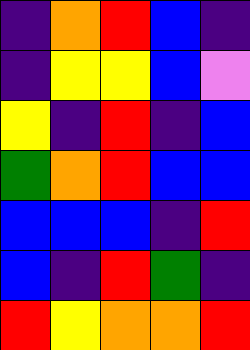[["indigo", "orange", "red", "blue", "indigo"], ["indigo", "yellow", "yellow", "blue", "violet"], ["yellow", "indigo", "red", "indigo", "blue"], ["green", "orange", "red", "blue", "blue"], ["blue", "blue", "blue", "indigo", "red"], ["blue", "indigo", "red", "green", "indigo"], ["red", "yellow", "orange", "orange", "red"]]